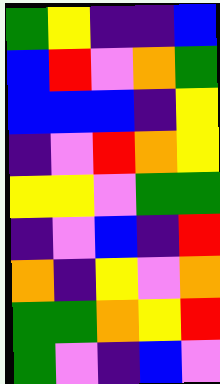[["green", "yellow", "indigo", "indigo", "blue"], ["blue", "red", "violet", "orange", "green"], ["blue", "blue", "blue", "indigo", "yellow"], ["indigo", "violet", "red", "orange", "yellow"], ["yellow", "yellow", "violet", "green", "green"], ["indigo", "violet", "blue", "indigo", "red"], ["orange", "indigo", "yellow", "violet", "orange"], ["green", "green", "orange", "yellow", "red"], ["green", "violet", "indigo", "blue", "violet"]]